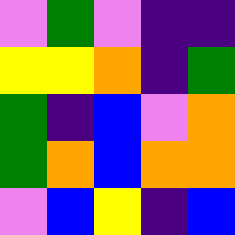[["violet", "green", "violet", "indigo", "indigo"], ["yellow", "yellow", "orange", "indigo", "green"], ["green", "indigo", "blue", "violet", "orange"], ["green", "orange", "blue", "orange", "orange"], ["violet", "blue", "yellow", "indigo", "blue"]]